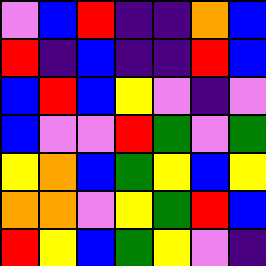[["violet", "blue", "red", "indigo", "indigo", "orange", "blue"], ["red", "indigo", "blue", "indigo", "indigo", "red", "blue"], ["blue", "red", "blue", "yellow", "violet", "indigo", "violet"], ["blue", "violet", "violet", "red", "green", "violet", "green"], ["yellow", "orange", "blue", "green", "yellow", "blue", "yellow"], ["orange", "orange", "violet", "yellow", "green", "red", "blue"], ["red", "yellow", "blue", "green", "yellow", "violet", "indigo"]]